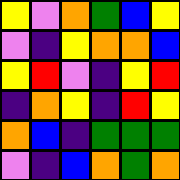[["yellow", "violet", "orange", "green", "blue", "yellow"], ["violet", "indigo", "yellow", "orange", "orange", "blue"], ["yellow", "red", "violet", "indigo", "yellow", "red"], ["indigo", "orange", "yellow", "indigo", "red", "yellow"], ["orange", "blue", "indigo", "green", "green", "green"], ["violet", "indigo", "blue", "orange", "green", "orange"]]